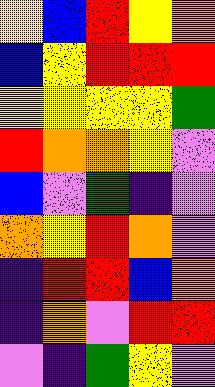[["yellow", "blue", "red", "yellow", "orange"], ["blue", "yellow", "red", "red", "red"], ["yellow", "yellow", "yellow", "yellow", "green"], ["red", "orange", "orange", "yellow", "violet"], ["blue", "violet", "green", "indigo", "violet"], ["orange", "yellow", "red", "orange", "violet"], ["indigo", "red", "red", "blue", "orange"], ["indigo", "orange", "violet", "red", "red"], ["violet", "indigo", "green", "yellow", "violet"]]